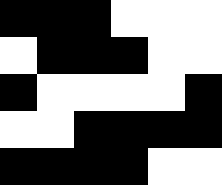[["black", "black", "black", "white", "white", "white"], ["white", "black", "black", "black", "white", "white"], ["black", "white", "white", "white", "white", "black"], ["white", "white", "black", "black", "black", "black"], ["black", "black", "black", "black", "white", "white"]]